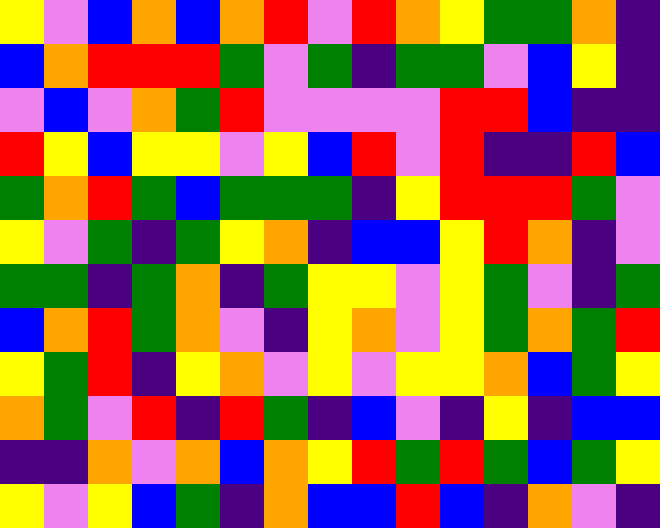[["yellow", "violet", "blue", "orange", "blue", "orange", "red", "violet", "red", "orange", "yellow", "green", "green", "orange", "indigo"], ["blue", "orange", "red", "red", "red", "green", "violet", "green", "indigo", "green", "green", "violet", "blue", "yellow", "indigo"], ["violet", "blue", "violet", "orange", "green", "red", "violet", "violet", "violet", "violet", "red", "red", "blue", "indigo", "indigo"], ["red", "yellow", "blue", "yellow", "yellow", "violet", "yellow", "blue", "red", "violet", "red", "indigo", "indigo", "red", "blue"], ["green", "orange", "red", "green", "blue", "green", "green", "green", "indigo", "yellow", "red", "red", "red", "green", "violet"], ["yellow", "violet", "green", "indigo", "green", "yellow", "orange", "indigo", "blue", "blue", "yellow", "red", "orange", "indigo", "violet"], ["green", "green", "indigo", "green", "orange", "indigo", "green", "yellow", "yellow", "violet", "yellow", "green", "violet", "indigo", "green"], ["blue", "orange", "red", "green", "orange", "violet", "indigo", "yellow", "orange", "violet", "yellow", "green", "orange", "green", "red"], ["yellow", "green", "red", "indigo", "yellow", "orange", "violet", "yellow", "violet", "yellow", "yellow", "orange", "blue", "green", "yellow"], ["orange", "green", "violet", "red", "indigo", "red", "green", "indigo", "blue", "violet", "indigo", "yellow", "indigo", "blue", "blue"], ["indigo", "indigo", "orange", "violet", "orange", "blue", "orange", "yellow", "red", "green", "red", "green", "blue", "green", "yellow"], ["yellow", "violet", "yellow", "blue", "green", "indigo", "orange", "blue", "blue", "red", "blue", "indigo", "orange", "violet", "indigo"]]